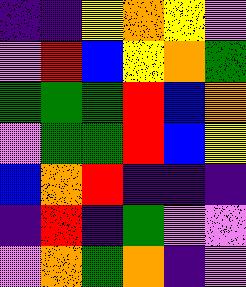[["indigo", "indigo", "yellow", "orange", "yellow", "violet"], ["violet", "red", "blue", "yellow", "orange", "green"], ["green", "green", "green", "red", "blue", "orange"], ["violet", "green", "green", "red", "blue", "yellow"], ["blue", "orange", "red", "indigo", "indigo", "indigo"], ["indigo", "red", "indigo", "green", "violet", "violet"], ["violet", "orange", "green", "orange", "indigo", "violet"]]